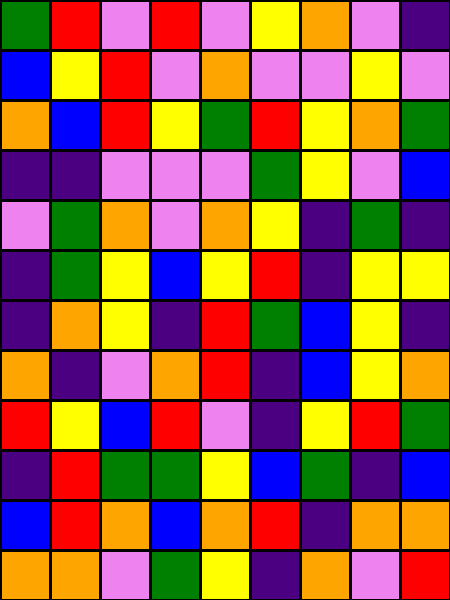[["green", "red", "violet", "red", "violet", "yellow", "orange", "violet", "indigo"], ["blue", "yellow", "red", "violet", "orange", "violet", "violet", "yellow", "violet"], ["orange", "blue", "red", "yellow", "green", "red", "yellow", "orange", "green"], ["indigo", "indigo", "violet", "violet", "violet", "green", "yellow", "violet", "blue"], ["violet", "green", "orange", "violet", "orange", "yellow", "indigo", "green", "indigo"], ["indigo", "green", "yellow", "blue", "yellow", "red", "indigo", "yellow", "yellow"], ["indigo", "orange", "yellow", "indigo", "red", "green", "blue", "yellow", "indigo"], ["orange", "indigo", "violet", "orange", "red", "indigo", "blue", "yellow", "orange"], ["red", "yellow", "blue", "red", "violet", "indigo", "yellow", "red", "green"], ["indigo", "red", "green", "green", "yellow", "blue", "green", "indigo", "blue"], ["blue", "red", "orange", "blue", "orange", "red", "indigo", "orange", "orange"], ["orange", "orange", "violet", "green", "yellow", "indigo", "orange", "violet", "red"]]